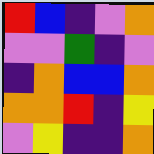[["red", "blue", "indigo", "violet", "orange"], ["violet", "violet", "green", "indigo", "violet"], ["indigo", "orange", "blue", "blue", "orange"], ["orange", "orange", "red", "indigo", "yellow"], ["violet", "yellow", "indigo", "indigo", "orange"]]